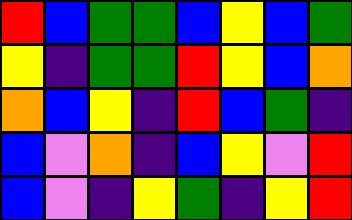[["red", "blue", "green", "green", "blue", "yellow", "blue", "green"], ["yellow", "indigo", "green", "green", "red", "yellow", "blue", "orange"], ["orange", "blue", "yellow", "indigo", "red", "blue", "green", "indigo"], ["blue", "violet", "orange", "indigo", "blue", "yellow", "violet", "red"], ["blue", "violet", "indigo", "yellow", "green", "indigo", "yellow", "red"]]